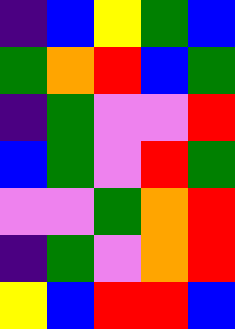[["indigo", "blue", "yellow", "green", "blue"], ["green", "orange", "red", "blue", "green"], ["indigo", "green", "violet", "violet", "red"], ["blue", "green", "violet", "red", "green"], ["violet", "violet", "green", "orange", "red"], ["indigo", "green", "violet", "orange", "red"], ["yellow", "blue", "red", "red", "blue"]]